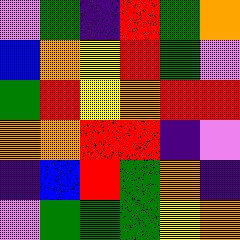[["violet", "green", "indigo", "red", "green", "orange"], ["blue", "orange", "yellow", "red", "green", "violet"], ["green", "red", "yellow", "orange", "red", "red"], ["orange", "orange", "red", "red", "indigo", "violet"], ["indigo", "blue", "red", "green", "orange", "indigo"], ["violet", "green", "green", "green", "yellow", "orange"]]